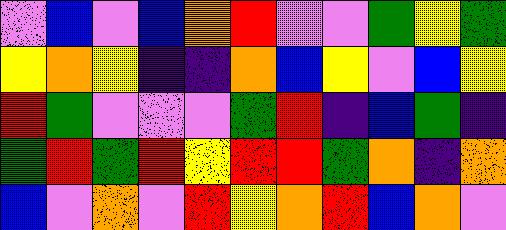[["violet", "blue", "violet", "blue", "orange", "red", "violet", "violet", "green", "yellow", "green"], ["yellow", "orange", "yellow", "indigo", "indigo", "orange", "blue", "yellow", "violet", "blue", "yellow"], ["red", "green", "violet", "violet", "violet", "green", "red", "indigo", "blue", "green", "indigo"], ["green", "red", "green", "red", "yellow", "red", "red", "green", "orange", "indigo", "orange"], ["blue", "violet", "orange", "violet", "red", "yellow", "orange", "red", "blue", "orange", "violet"]]